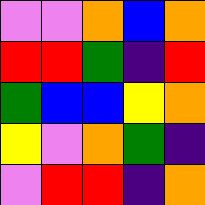[["violet", "violet", "orange", "blue", "orange"], ["red", "red", "green", "indigo", "red"], ["green", "blue", "blue", "yellow", "orange"], ["yellow", "violet", "orange", "green", "indigo"], ["violet", "red", "red", "indigo", "orange"]]